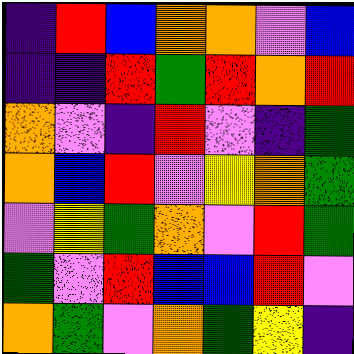[["indigo", "red", "blue", "orange", "orange", "violet", "blue"], ["indigo", "indigo", "red", "green", "red", "orange", "red"], ["orange", "violet", "indigo", "red", "violet", "indigo", "green"], ["orange", "blue", "red", "violet", "yellow", "orange", "green"], ["violet", "yellow", "green", "orange", "violet", "red", "green"], ["green", "violet", "red", "blue", "blue", "red", "violet"], ["orange", "green", "violet", "orange", "green", "yellow", "indigo"]]